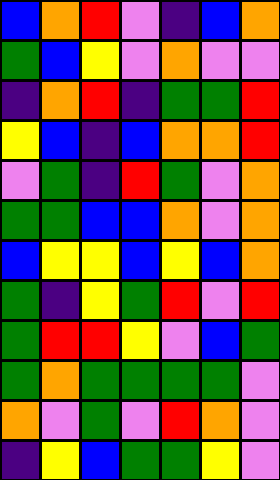[["blue", "orange", "red", "violet", "indigo", "blue", "orange"], ["green", "blue", "yellow", "violet", "orange", "violet", "violet"], ["indigo", "orange", "red", "indigo", "green", "green", "red"], ["yellow", "blue", "indigo", "blue", "orange", "orange", "red"], ["violet", "green", "indigo", "red", "green", "violet", "orange"], ["green", "green", "blue", "blue", "orange", "violet", "orange"], ["blue", "yellow", "yellow", "blue", "yellow", "blue", "orange"], ["green", "indigo", "yellow", "green", "red", "violet", "red"], ["green", "red", "red", "yellow", "violet", "blue", "green"], ["green", "orange", "green", "green", "green", "green", "violet"], ["orange", "violet", "green", "violet", "red", "orange", "violet"], ["indigo", "yellow", "blue", "green", "green", "yellow", "violet"]]